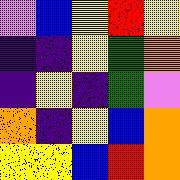[["violet", "blue", "yellow", "red", "yellow"], ["indigo", "indigo", "yellow", "green", "orange"], ["indigo", "yellow", "indigo", "green", "violet"], ["orange", "indigo", "yellow", "blue", "orange"], ["yellow", "yellow", "blue", "red", "orange"]]